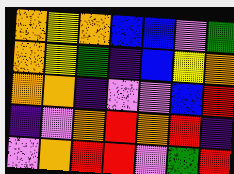[["orange", "yellow", "orange", "blue", "blue", "violet", "green"], ["orange", "yellow", "green", "indigo", "blue", "yellow", "orange"], ["orange", "orange", "indigo", "violet", "violet", "blue", "red"], ["indigo", "violet", "orange", "red", "orange", "red", "indigo"], ["violet", "orange", "red", "red", "violet", "green", "red"]]